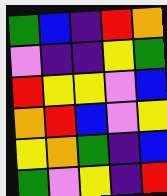[["green", "blue", "indigo", "red", "orange"], ["violet", "indigo", "indigo", "yellow", "green"], ["red", "yellow", "yellow", "violet", "blue"], ["orange", "red", "blue", "violet", "yellow"], ["yellow", "orange", "green", "indigo", "blue"], ["green", "violet", "yellow", "indigo", "red"]]